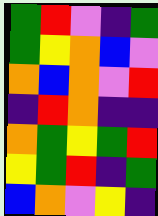[["green", "red", "violet", "indigo", "green"], ["green", "yellow", "orange", "blue", "violet"], ["orange", "blue", "orange", "violet", "red"], ["indigo", "red", "orange", "indigo", "indigo"], ["orange", "green", "yellow", "green", "red"], ["yellow", "green", "red", "indigo", "green"], ["blue", "orange", "violet", "yellow", "indigo"]]